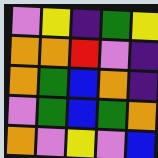[["violet", "yellow", "indigo", "green", "yellow"], ["orange", "orange", "red", "violet", "indigo"], ["orange", "green", "blue", "orange", "indigo"], ["violet", "green", "blue", "green", "orange"], ["orange", "violet", "yellow", "violet", "blue"]]